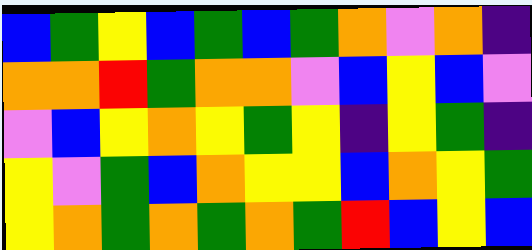[["blue", "green", "yellow", "blue", "green", "blue", "green", "orange", "violet", "orange", "indigo"], ["orange", "orange", "red", "green", "orange", "orange", "violet", "blue", "yellow", "blue", "violet"], ["violet", "blue", "yellow", "orange", "yellow", "green", "yellow", "indigo", "yellow", "green", "indigo"], ["yellow", "violet", "green", "blue", "orange", "yellow", "yellow", "blue", "orange", "yellow", "green"], ["yellow", "orange", "green", "orange", "green", "orange", "green", "red", "blue", "yellow", "blue"]]